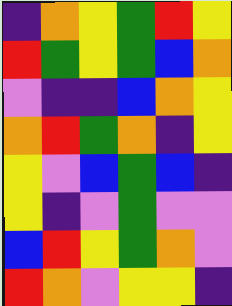[["indigo", "orange", "yellow", "green", "red", "yellow"], ["red", "green", "yellow", "green", "blue", "orange"], ["violet", "indigo", "indigo", "blue", "orange", "yellow"], ["orange", "red", "green", "orange", "indigo", "yellow"], ["yellow", "violet", "blue", "green", "blue", "indigo"], ["yellow", "indigo", "violet", "green", "violet", "violet"], ["blue", "red", "yellow", "green", "orange", "violet"], ["red", "orange", "violet", "yellow", "yellow", "indigo"]]